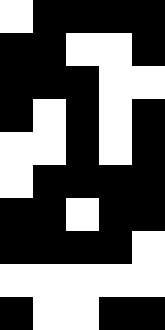[["white", "black", "black", "black", "black"], ["black", "black", "white", "white", "black"], ["black", "black", "black", "white", "white"], ["black", "white", "black", "white", "black"], ["white", "white", "black", "white", "black"], ["white", "black", "black", "black", "black"], ["black", "black", "white", "black", "black"], ["black", "black", "black", "black", "white"], ["white", "white", "white", "white", "white"], ["black", "white", "white", "black", "black"]]